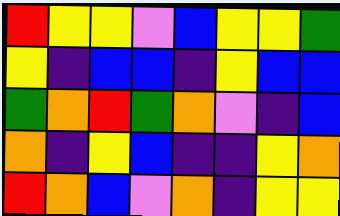[["red", "yellow", "yellow", "violet", "blue", "yellow", "yellow", "green"], ["yellow", "indigo", "blue", "blue", "indigo", "yellow", "blue", "blue"], ["green", "orange", "red", "green", "orange", "violet", "indigo", "blue"], ["orange", "indigo", "yellow", "blue", "indigo", "indigo", "yellow", "orange"], ["red", "orange", "blue", "violet", "orange", "indigo", "yellow", "yellow"]]